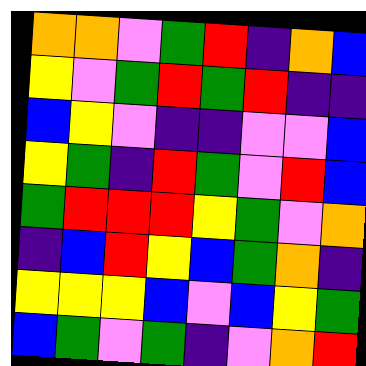[["orange", "orange", "violet", "green", "red", "indigo", "orange", "blue"], ["yellow", "violet", "green", "red", "green", "red", "indigo", "indigo"], ["blue", "yellow", "violet", "indigo", "indigo", "violet", "violet", "blue"], ["yellow", "green", "indigo", "red", "green", "violet", "red", "blue"], ["green", "red", "red", "red", "yellow", "green", "violet", "orange"], ["indigo", "blue", "red", "yellow", "blue", "green", "orange", "indigo"], ["yellow", "yellow", "yellow", "blue", "violet", "blue", "yellow", "green"], ["blue", "green", "violet", "green", "indigo", "violet", "orange", "red"]]